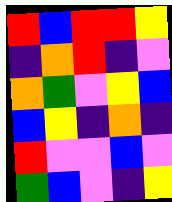[["red", "blue", "red", "red", "yellow"], ["indigo", "orange", "red", "indigo", "violet"], ["orange", "green", "violet", "yellow", "blue"], ["blue", "yellow", "indigo", "orange", "indigo"], ["red", "violet", "violet", "blue", "violet"], ["green", "blue", "violet", "indigo", "yellow"]]